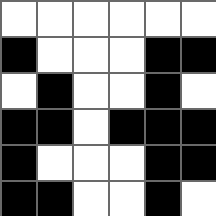[["white", "white", "white", "white", "white", "white"], ["black", "white", "white", "white", "black", "black"], ["white", "black", "white", "white", "black", "white"], ["black", "black", "white", "black", "black", "black"], ["black", "white", "white", "white", "black", "black"], ["black", "black", "white", "white", "black", "white"]]